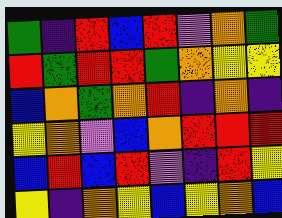[["green", "indigo", "red", "blue", "red", "violet", "orange", "green"], ["red", "green", "red", "red", "green", "orange", "yellow", "yellow"], ["blue", "orange", "green", "orange", "red", "indigo", "orange", "indigo"], ["yellow", "orange", "violet", "blue", "orange", "red", "red", "red"], ["blue", "red", "blue", "red", "violet", "indigo", "red", "yellow"], ["yellow", "indigo", "orange", "yellow", "blue", "yellow", "orange", "blue"]]